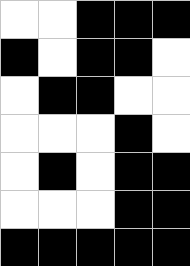[["white", "white", "black", "black", "black"], ["black", "white", "black", "black", "white"], ["white", "black", "black", "white", "white"], ["white", "white", "white", "black", "white"], ["white", "black", "white", "black", "black"], ["white", "white", "white", "black", "black"], ["black", "black", "black", "black", "black"]]